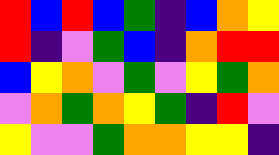[["red", "blue", "red", "blue", "green", "indigo", "blue", "orange", "yellow"], ["red", "indigo", "violet", "green", "blue", "indigo", "orange", "red", "red"], ["blue", "yellow", "orange", "violet", "green", "violet", "yellow", "green", "orange"], ["violet", "orange", "green", "orange", "yellow", "green", "indigo", "red", "violet"], ["yellow", "violet", "violet", "green", "orange", "orange", "yellow", "yellow", "indigo"]]